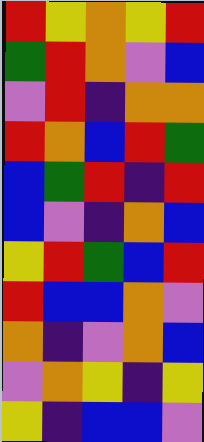[["red", "yellow", "orange", "yellow", "red"], ["green", "red", "orange", "violet", "blue"], ["violet", "red", "indigo", "orange", "orange"], ["red", "orange", "blue", "red", "green"], ["blue", "green", "red", "indigo", "red"], ["blue", "violet", "indigo", "orange", "blue"], ["yellow", "red", "green", "blue", "red"], ["red", "blue", "blue", "orange", "violet"], ["orange", "indigo", "violet", "orange", "blue"], ["violet", "orange", "yellow", "indigo", "yellow"], ["yellow", "indigo", "blue", "blue", "violet"]]